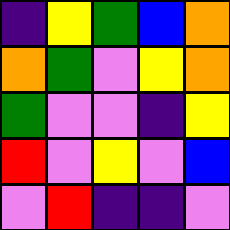[["indigo", "yellow", "green", "blue", "orange"], ["orange", "green", "violet", "yellow", "orange"], ["green", "violet", "violet", "indigo", "yellow"], ["red", "violet", "yellow", "violet", "blue"], ["violet", "red", "indigo", "indigo", "violet"]]